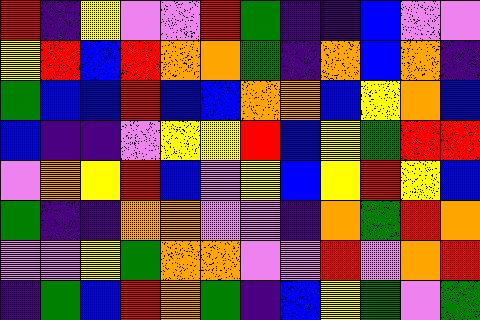[["red", "indigo", "yellow", "violet", "violet", "red", "green", "indigo", "indigo", "blue", "violet", "violet"], ["yellow", "red", "blue", "red", "orange", "orange", "green", "indigo", "orange", "blue", "orange", "indigo"], ["green", "blue", "blue", "red", "blue", "blue", "orange", "orange", "blue", "yellow", "orange", "blue"], ["blue", "indigo", "indigo", "violet", "yellow", "yellow", "red", "blue", "yellow", "green", "red", "red"], ["violet", "orange", "yellow", "red", "blue", "violet", "yellow", "blue", "yellow", "red", "yellow", "blue"], ["green", "indigo", "indigo", "orange", "orange", "violet", "violet", "indigo", "orange", "green", "red", "orange"], ["violet", "violet", "yellow", "green", "orange", "orange", "violet", "violet", "red", "violet", "orange", "red"], ["indigo", "green", "blue", "red", "orange", "green", "indigo", "blue", "yellow", "green", "violet", "green"]]